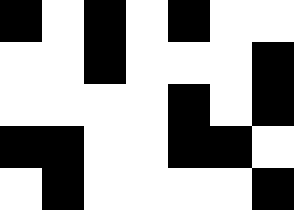[["black", "white", "black", "white", "black", "white", "white"], ["white", "white", "black", "white", "white", "white", "black"], ["white", "white", "white", "white", "black", "white", "black"], ["black", "black", "white", "white", "black", "black", "white"], ["white", "black", "white", "white", "white", "white", "black"]]